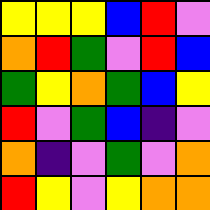[["yellow", "yellow", "yellow", "blue", "red", "violet"], ["orange", "red", "green", "violet", "red", "blue"], ["green", "yellow", "orange", "green", "blue", "yellow"], ["red", "violet", "green", "blue", "indigo", "violet"], ["orange", "indigo", "violet", "green", "violet", "orange"], ["red", "yellow", "violet", "yellow", "orange", "orange"]]